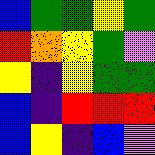[["blue", "green", "green", "yellow", "green"], ["red", "orange", "yellow", "green", "violet"], ["yellow", "indigo", "yellow", "green", "green"], ["blue", "indigo", "red", "red", "red"], ["blue", "yellow", "indigo", "blue", "violet"]]